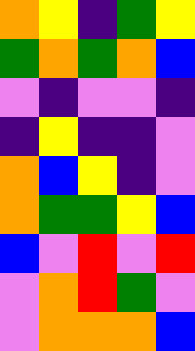[["orange", "yellow", "indigo", "green", "yellow"], ["green", "orange", "green", "orange", "blue"], ["violet", "indigo", "violet", "violet", "indigo"], ["indigo", "yellow", "indigo", "indigo", "violet"], ["orange", "blue", "yellow", "indigo", "violet"], ["orange", "green", "green", "yellow", "blue"], ["blue", "violet", "red", "violet", "red"], ["violet", "orange", "red", "green", "violet"], ["violet", "orange", "orange", "orange", "blue"]]